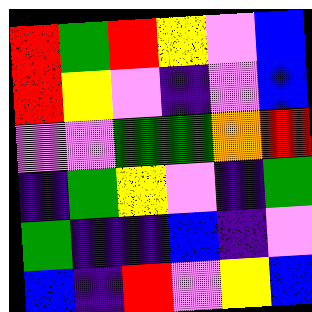[["red", "green", "red", "yellow", "violet", "blue"], ["red", "yellow", "violet", "indigo", "violet", "blue"], ["violet", "violet", "green", "green", "orange", "red"], ["indigo", "green", "yellow", "violet", "indigo", "green"], ["green", "indigo", "indigo", "blue", "indigo", "violet"], ["blue", "indigo", "red", "violet", "yellow", "blue"]]